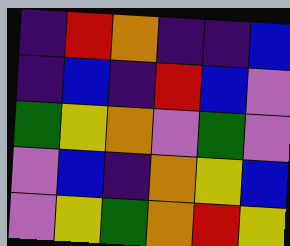[["indigo", "red", "orange", "indigo", "indigo", "blue"], ["indigo", "blue", "indigo", "red", "blue", "violet"], ["green", "yellow", "orange", "violet", "green", "violet"], ["violet", "blue", "indigo", "orange", "yellow", "blue"], ["violet", "yellow", "green", "orange", "red", "yellow"]]